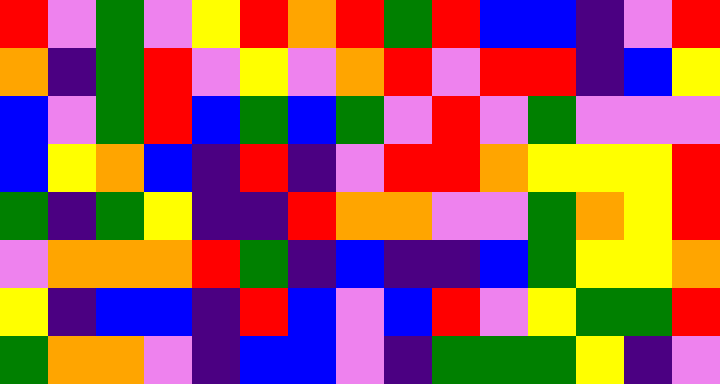[["red", "violet", "green", "violet", "yellow", "red", "orange", "red", "green", "red", "blue", "blue", "indigo", "violet", "red"], ["orange", "indigo", "green", "red", "violet", "yellow", "violet", "orange", "red", "violet", "red", "red", "indigo", "blue", "yellow"], ["blue", "violet", "green", "red", "blue", "green", "blue", "green", "violet", "red", "violet", "green", "violet", "violet", "violet"], ["blue", "yellow", "orange", "blue", "indigo", "red", "indigo", "violet", "red", "red", "orange", "yellow", "yellow", "yellow", "red"], ["green", "indigo", "green", "yellow", "indigo", "indigo", "red", "orange", "orange", "violet", "violet", "green", "orange", "yellow", "red"], ["violet", "orange", "orange", "orange", "red", "green", "indigo", "blue", "indigo", "indigo", "blue", "green", "yellow", "yellow", "orange"], ["yellow", "indigo", "blue", "blue", "indigo", "red", "blue", "violet", "blue", "red", "violet", "yellow", "green", "green", "red"], ["green", "orange", "orange", "violet", "indigo", "blue", "blue", "violet", "indigo", "green", "green", "green", "yellow", "indigo", "violet"]]